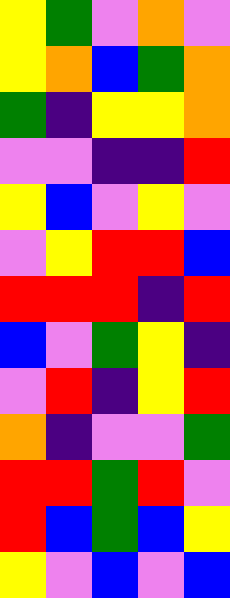[["yellow", "green", "violet", "orange", "violet"], ["yellow", "orange", "blue", "green", "orange"], ["green", "indigo", "yellow", "yellow", "orange"], ["violet", "violet", "indigo", "indigo", "red"], ["yellow", "blue", "violet", "yellow", "violet"], ["violet", "yellow", "red", "red", "blue"], ["red", "red", "red", "indigo", "red"], ["blue", "violet", "green", "yellow", "indigo"], ["violet", "red", "indigo", "yellow", "red"], ["orange", "indigo", "violet", "violet", "green"], ["red", "red", "green", "red", "violet"], ["red", "blue", "green", "blue", "yellow"], ["yellow", "violet", "blue", "violet", "blue"]]